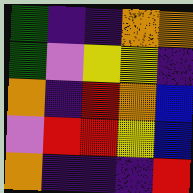[["green", "indigo", "indigo", "orange", "orange"], ["green", "violet", "yellow", "yellow", "indigo"], ["orange", "indigo", "red", "orange", "blue"], ["violet", "red", "red", "yellow", "blue"], ["orange", "indigo", "indigo", "indigo", "red"]]